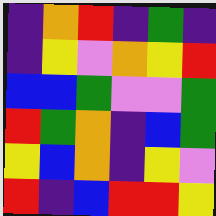[["indigo", "orange", "red", "indigo", "green", "indigo"], ["indigo", "yellow", "violet", "orange", "yellow", "red"], ["blue", "blue", "green", "violet", "violet", "green"], ["red", "green", "orange", "indigo", "blue", "green"], ["yellow", "blue", "orange", "indigo", "yellow", "violet"], ["red", "indigo", "blue", "red", "red", "yellow"]]